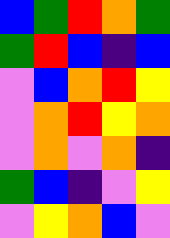[["blue", "green", "red", "orange", "green"], ["green", "red", "blue", "indigo", "blue"], ["violet", "blue", "orange", "red", "yellow"], ["violet", "orange", "red", "yellow", "orange"], ["violet", "orange", "violet", "orange", "indigo"], ["green", "blue", "indigo", "violet", "yellow"], ["violet", "yellow", "orange", "blue", "violet"]]